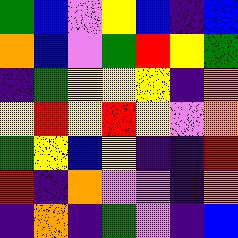[["green", "blue", "violet", "yellow", "blue", "indigo", "blue"], ["orange", "blue", "violet", "green", "red", "yellow", "green"], ["indigo", "green", "yellow", "yellow", "yellow", "indigo", "orange"], ["yellow", "red", "yellow", "red", "yellow", "violet", "orange"], ["green", "yellow", "blue", "yellow", "indigo", "indigo", "red"], ["red", "indigo", "orange", "violet", "violet", "indigo", "orange"], ["indigo", "orange", "indigo", "green", "violet", "indigo", "blue"]]